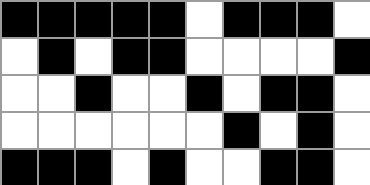[["black", "black", "black", "black", "black", "white", "black", "black", "black", "white"], ["white", "black", "white", "black", "black", "white", "white", "white", "white", "black"], ["white", "white", "black", "white", "white", "black", "white", "black", "black", "white"], ["white", "white", "white", "white", "white", "white", "black", "white", "black", "white"], ["black", "black", "black", "white", "black", "white", "white", "black", "black", "white"]]